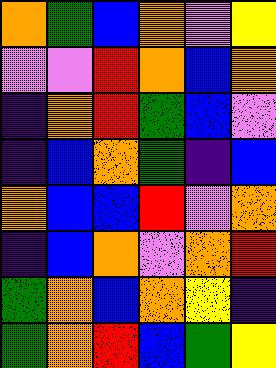[["orange", "green", "blue", "orange", "violet", "yellow"], ["violet", "violet", "red", "orange", "blue", "orange"], ["indigo", "orange", "red", "green", "blue", "violet"], ["indigo", "blue", "orange", "green", "indigo", "blue"], ["orange", "blue", "blue", "red", "violet", "orange"], ["indigo", "blue", "orange", "violet", "orange", "red"], ["green", "orange", "blue", "orange", "yellow", "indigo"], ["green", "orange", "red", "blue", "green", "yellow"]]